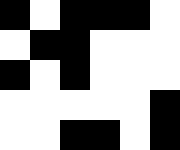[["black", "white", "black", "black", "black", "white"], ["white", "black", "black", "white", "white", "white"], ["black", "white", "black", "white", "white", "white"], ["white", "white", "white", "white", "white", "black"], ["white", "white", "black", "black", "white", "black"]]